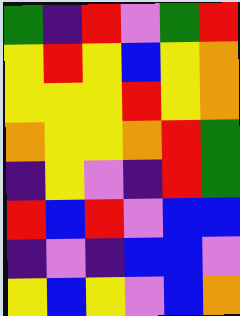[["green", "indigo", "red", "violet", "green", "red"], ["yellow", "red", "yellow", "blue", "yellow", "orange"], ["yellow", "yellow", "yellow", "red", "yellow", "orange"], ["orange", "yellow", "yellow", "orange", "red", "green"], ["indigo", "yellow", "violet", "indigo", "red", "green"], ["red", "blue", "red", "violet", "blue", "blue"], ["indigo", "violet", "indigo", "blue", "blue", "violet"], ["yellow", "blue", "yellow", "violet", "blue", "orange"]]